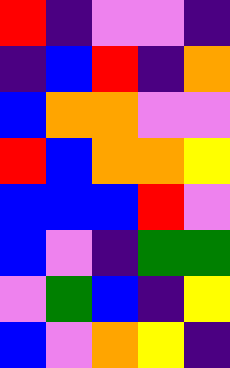[["red", "indigo", "violet", "violet", "indigo"], ["indigo", "blue", "red", "indigo", "orange"], ["blue", "orange", "orange", "violet", "violet"], ["red", "blue", "orange", "orange", "yellow"], ["blue", "blue", "blue", "red", "violet"], ["blue", "violet", "indigo", "green", "green"], ["violet", "green", "blue", "indigo", "yellow"], ["blue", "violet", "orange", "yellow", "indigo"]]